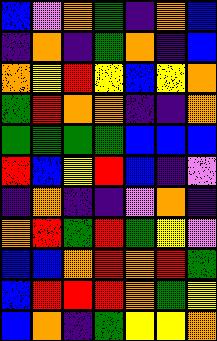[["blue", "violet", "orange", "green", "indigo", "orange", "blue"], ["indigo", "orange", "indigo", "green", "orange", "indigo", "blue"], ["orange", "yellow", "red", "yellow", "blue", "yellow", "orange"], ["green", "red", "orange", "orange", "indigo", "indigo", "orange"], ["green", "green", "green", "green", "blue", "blue", "blue"], ["red", "blue", "yellow", "red", "blue", "indigo", "violet"], ["indigo", "orange", "indigo", "indigo", "violet", "orange", "indigo"], ["orange", "red", "green", "red", "green", "yellow", "violet"], ["blue", "blue", "orange", "red", "orange", "red", "green"], ["blue", "red", "red", "red", "orange", "green", "yellow"], ["blue", "orange", "indigo", "green", "yellow", "yellow", "orange"]]